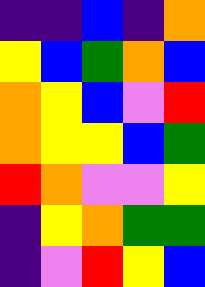[["indigo", "indigo", "blue", "indigo", "orange"], ["yellow", "blue", "green", "orange", "blue"], ["orange", "yellow", "blue", "violet", "red"], ["orange", "yellow", "yellow", "blue", "green"], ["red", "orange", "violet", "violet", "yellow"], ["indigo", "yellow", "orange", "green", "green"], ["indigo", "violet", "red", "yellow", "blue"]]